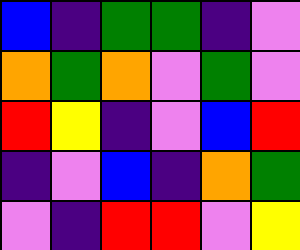[["blue", "indigo", "green", "green", "indigo", "violet"], ["orange", "green", "orange", "violet", "green", "violet"], ["red", "yellow", "indigo", "violet", "blue", "red"], ["indigo", "violet", "blue", "indigo", "orange", "green"], ["violet", "indigo", "red", "red", "violet", "yellow"]]